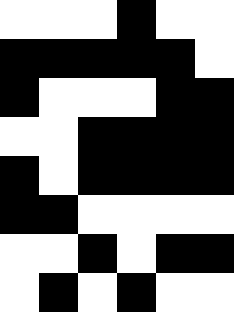[["white", "white", "white", "black", "white", "white"], ["black", "black", "black", "black", "black", "white"], ["black", "white", "white", "white", "black", "black"], ["white", "white", "black", "black", "black", "black"], ["black", "white", "black", "black", "black", "black"], ["black", "black", "white", "white", "white", "white"], ["white", "white", "black", "white", "black", "black"], ["white", "black", "white", "black", "white", "white"]]